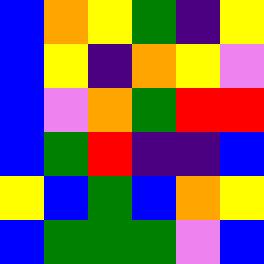[["blue", "orange", "yellow", "green", "indigo", "yellow"], ["blue", "yellow", "indigo", "orange", "yellow", "violet"], ["blue", "violet", "orange", "green", "red", "red"], ["blue", "green", "red", "indigo", "indigo", "blue"], ["yellow", "blue", "green", "blue", "orange", "yellow"], ["blue", "green", "green", "green", "violet", "blue"]]